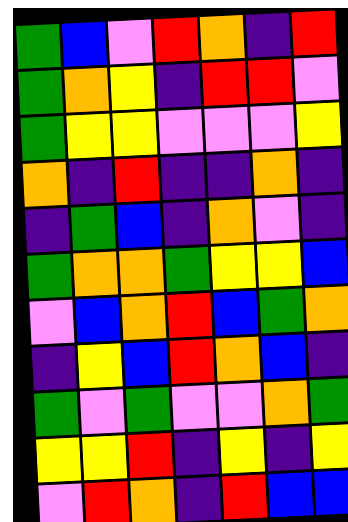[["green", "blue", "violet", "red", "orange", "indigo", "red"], ["green", "orange", "yellow", "indigo", "red", "red", "violet"], ["green", "yellow", "yellow", "violet", "violet", "violet", "yellow"], ["orange", "indigo", "red", "indigo", "indigo", "orange", "indigo"], ["indigo", "green", "blue", "indigo", "orange", "violet", "indigo"], ["green", "orange", "orange", "green", "yellow", "yellow", "blue"], ["violet", "blue", "orange", "red", "blue", "green", "orange"], ["indigo", "yellow", "blue", "red", "orange", "blue", "indigo"], ["green", "violet", "green", "violet", "violet", "orange", "green"], ["yellow", "yellow", "red", "indigo", "yellow", "indigo", "yellow"], ["violet", "red", "orange", "indigo", "red", "blue", "blue"]]